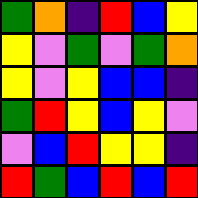[["green", "orange", "indigo", "red", "blue", "yellow"], ["yellow", "violet", "green", "violet", "green", "orange"], ["yellow", "violet", "yellow", "blue", "blue", "indigo"], ["green", "red", "yellow", "blue", "yellow", "violet"], ["violet", "blue", "red", "yellow", "yellow", "indigo"], ["red", "green", "blue", "red", "blue", "red"]]